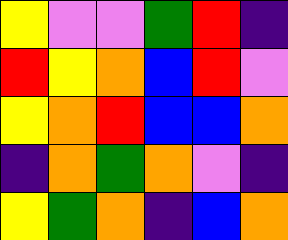[["yellow", "violet", "violet", "green", "red", "indigo"], ["red", "yellow", "orange", "blue", "red", "violet"], ["yellow", "orange", "red", "blue", "blue", "orange"], ["indigo", "orange", "green", "orange", "violet", "indigo"], ["yellow", "green", "orange", "indigo", "blue", "orange"]]